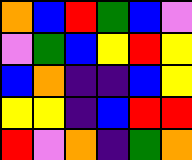[["orange", "blue", "red", "green", "blue", "violet"], ["violet", "green", "blue", "yellow", "red", "yellow"], ["blue", "orange", "indigo", "indigo", "blue", "yellow"], ["yellow", "yellow", "indigo", "blue", "red", "red"], ["red", "violet", "orange", "indigo", "green", "orange"]]